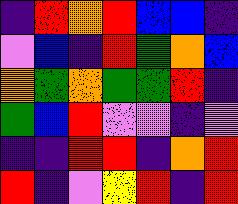[["indigo", "red", "orange", "red", "blue", "blue", "indigo"], ["violet", "blue", "indigo", "red", "green", "orange", "blue"], ["orange", "green", "orange", "green", "green", "red", "indigo"], ["green", "blue", "red", "violet", "violet", "indigo", "violet"], ["indigo", "indigo", "red", "red", "indigo", "orange", "red"], ["red", "indigo", "violet", "yellow", "red", "indigo", "red"]]